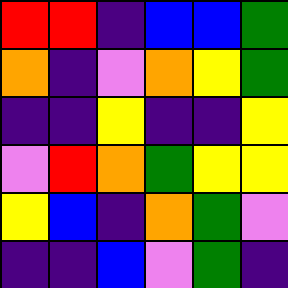[["red", "red", "indigo", "blue", "blue", "green"], ["orange", "indigo", "violet", "orange", "yellow", "green"], ["indigo", "indigo", "yellow", "indigo", "indigo", "yellow"], ["violet", "red", "orange", "green", "yellow", "yellow"], ["yellow", "blue", "indigo", "orange", "green", "violet"], ["indigo", "indigo", "blue", "violet", "green", "indigo"]]